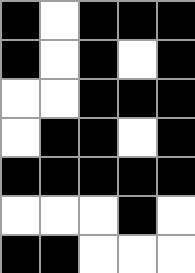[["black", "white", "black", "black", "black"], ["black", "white", "black", "white", "black"], ["white", "white", "black", "black", "black"], ["white", "black", "black", "white", "black"], ["black", "black", "black", "black", "black"], ["white", "white", "white", "black", "white"], ["black", "black", "white", "white", "white"]]